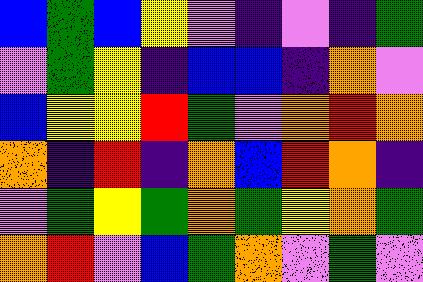[["blue", "green", "blue", "yellow", "violet", "indigo", "violet", "indigo", "green"], ["violet", "green", "yellow", "indigo", "blue", "blue", "indigo", "orange", "violet"], ["blue", "yellow", "yellow", "red", "green", "violet", "orange", "red", "orange"], ["orange", "indigo", "red", "indigo", "orange", "blue", "red", "orange", "indigo"], ["violet", "green", "yellow", "green", "orange", "green", "yellow", "orange", "green"], ["orange", "red", "violet", "blue", "green", "orange", "violet", "green", "violet"]]